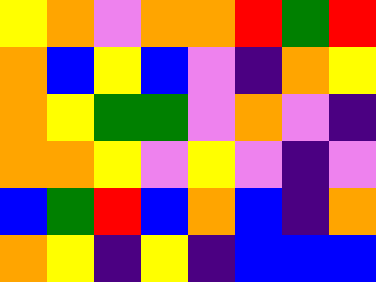[["yellow", "orange", "violet", "orange", "orange", "red", "green", "red"], ["orange", "blue", "yellow", "blue", "violet", "indigo", "orange", "yellow"], ["orange", "yellow", "green", "green", "violet", "orange", "violet", "indigo"], ["orange", "orange", "yellow", "violet", "yellow", "violet", "indigo", "violet"], ["blue", "green", "red", "blue", "orange", "blue", "indigo", "orange"], ["orange", "yellow", "indigo", "yellow", "indigo", "blue", "blue", "blue"]]